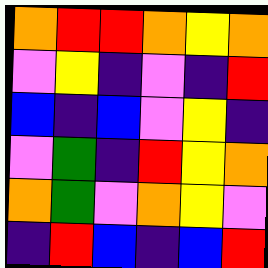[["orange", "red", "red", "orange", "yellow", "orange"], ["violet", "yellow", "indigo", "violet", "indigo", "red"], ["blue", "indigo", "blue", "violet", "yellow", "indigo"], ["violet", "green", "indigo", "red", "yellow", "orange"], ["orange", "green", "violet", "orange", "yellow", "violet"], ["indigo", "red", "blue", "indigo", "blue", "red"]]